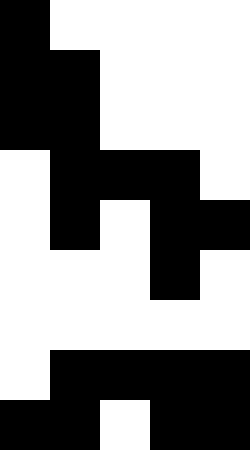[["black", "white", "white", "white", "white"], ["black", "black", "white", "white", "white"], ["black", "black", "white", "white", "white"], ["white", "black", "black", "black", "white"], ["white", "black", "white", "black", "black"], ["white", "white", "white", "black", "white"], ["white", "white", "white", "white", "white"], ["white", "black", "black", "black", "black"], ["black", "black", "white", "black", "black"]]